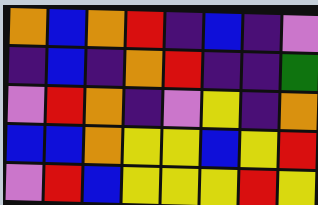[["orange", "blue", "orange", "red", "indigo", "blue", "indigo", "violet"], ["indigo", "blue", "indigo", "orange", "red", "indigo", "indigo", "green"], ["violet", "red", "orange", "indigo", "violet", "yellow", "indigo", "orange"], ["blue", "blue", "orange", "yellow", "yellow", "blue", "yellow", "red"], ["violet", "red", "blue", "yellow", "yellow", "yellow", "red", "yellow"]]